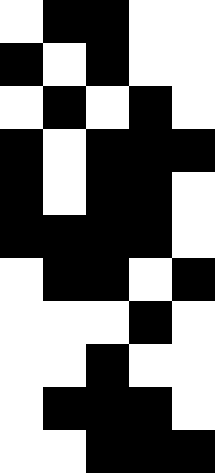[["white", "black", "black", "white", "white"], ["black", "white", "black", "white", "white"], ["white", "black", "white", "black", "white"], ["black", "white", "black", "black", "black"], ["black", "white", "black", "black", "white"], ["black", "black", "black", "black", "white"], ["white", "black", "black", "white", "black"], ["white", "white", "white", "black", "white"], ["white", "white", "black", "white", "white"], ["white", "black", "black", "black", "white"], ["white", "white", "black", "black", "black"]]